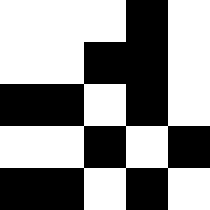[["white", "white", "white", "black", "white"], ["white", "white", "black", "black", "white"], ["black", "black", "white", "black", "white"], ["white", "white", "black", "white", "black"], ["black", "black", "white", "black", "white"]]